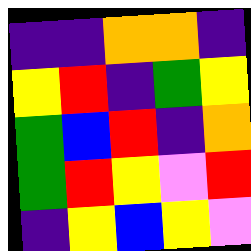[["indigo", "indigo", "orange", "orange", "indigo"], ["yellow", "red", "indigo", "green", "yellow"], ["green", "blue", "red", "indigo", "orange"], ["green", "red", "yellow", "violet", "red"], ["indigo", "yellow", "blue", "yellow", "violet"]]